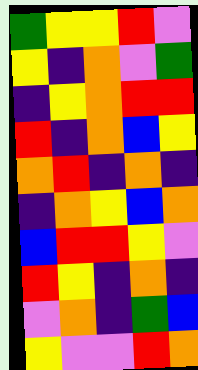[["green", "yellow", "yellow", "red", "violet"], ["yellow", "indigo", "orange", "violet", "green"], ["indigo", "yellow", "orange", "red", "red"], ["red", "indigo", "orange", "blue", "yellow"], ["orange", "red", "indigo", "orange", "indigo"], ["indigo", "orange", "yellow", "blue", "orange"], ["blue", "red", "red", "yellow", "violet"], ["red", "yellow", "indigo", "orange", "indigo"], ["violet", "orange", "indigo", "green", "blue"], ["yellow", "violet", "violet", "red", "orange"]]